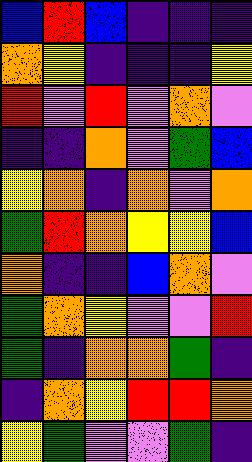[["blue", "red", "blue", "indigo", "indigo", "indigo"], ["orange", "yellow", "indigo", "indigo", "indigo", "yellow"], ["red", "violet", "red", "violet", "orange", "violet"], ["indigo", "indigo", "orange", "violet", "green", "blue"], ["yellow", "orange", "indigo", "orange", "violet", "orange"], ["green", "red", "orange", "yellow", "yellow", "blue"], ["orange", "indigo", "indigo", "blue", "orange", "violet"], ["green", "orange", "yellow", "violet", "violet", "red"], ["green", "indigo", "orange", "orange", "green", "indigo"], ["indigo", "orange", "yellow", "red", "red", "orange"], ["yellow", "green", "violet", "violet", "green", "indigo"]]